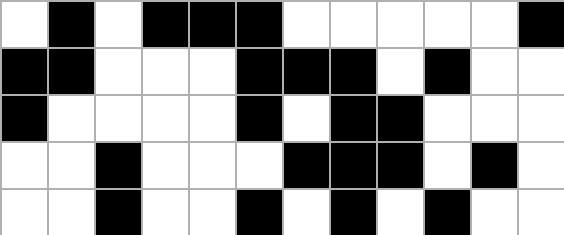[["white", "black", "white", "black", "black", "black", "white", "white", "white", "white", "white", "black"], ["black", "black", "white", "white", "white", "black", "black", "black", "white", "black", "white", "white"], ["black", "white", "white", "white", "white", "black", "white", "black", "black", "white", "white", "white"], ["white", "white", "black", "white", "white", "white", "black", "black", "black", "white", "black", "white"], ["white", "white", "black", "white", "white", "black", "white", "black", "white", "black", "white", "white"]]